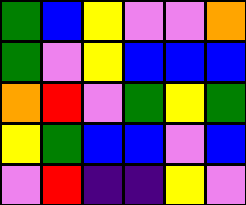[["green", "blue", "yellow", "violet", "violet", "orange"], ["green", "violet", "yellow", "blue", "blue", "blue"], ["orange", "red", "violet", "green", "yellow", "green"], ["yellow", "green", "blue", "blue", "violet", "blue"], ["violet", "red", "indigo", "indigo", "yellow", "violet"]]